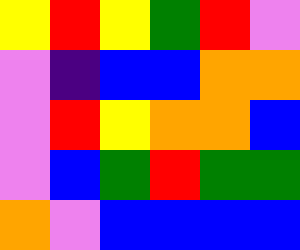[["yellow", "red", "yellow", "green", "red", "violet"], ["violet", "indigo", "blue", "blue", "orange", "orange"], ["violet", "red", "yellow", "orange", "orange", "blue"], ["violet", "blue", "green", "red", "green", "green"], ["orange", "violet", "blue", "blue", "blue", "blue"]]